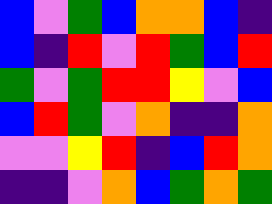[["blue", "violet", "green", "blue", "orange", "orange", "blue", "indigo"], ["blue", "indigo", "red", "violet", "red", "green", "blue", "red"], ["green", "violet", "green", "red", "red", "yellow", "violet", "blue"], ["blue", "red", "green", "violet", "orange", "indigo", "indigo", "orange"], ["violet", "violet", "yellow", "red", "indigo", "blue", "red", "orange"], ["indigo", "indigo", "violet", "orange", "blue", "green", "orange", "green"]]